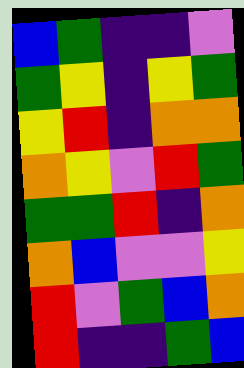[["blue", "green", "indigo", "indigo", "violet"], ["green", "yellow", "indigo", "yellow", "green"], ["yellow", "red", "indigo", "orange", "orange"], ["orange", "yellow", "violet", "red", "green"], ["green", "green", "red", "indigo", "orange"], ["orange", "blue", "violet", "violet", "yellow"], ["red", "violet", "green", "blue", "orange"], ["red", "indigo", "indigo", "green", "blue"]]